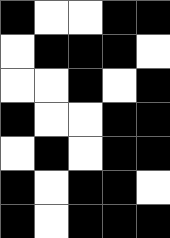[["black", "white", "white", "black", "black"], ["white", "black", "black", "black", "white"], ["white", "white", "black", "white", "black"], ["black", "white", "white", "black", "black"], ["white", "black", "white", "black", "black"], ["black", "white", "black", "black", "white"], ["black", "white", "black", "black", "black"]]